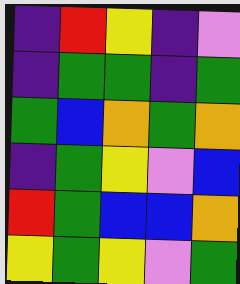[["indigo", "red", "yellow", "indigo", "violet"], ["indigo", "green", "green", "indigo", "green"], ["green", "blue", "orange", "green", "orange"], ["indigo", "green", "yellow", "violet", "blue"], ["red", "green", "blue", "blue", "orange"], ["yellow", "green", "yellow", "violet", "green"]]